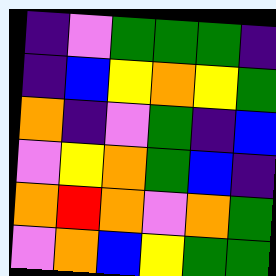[["indigo", "violet", "green", "green", "green", "indigo"], ["indigo", "blue", "yellow", "orange", "yellow", "green"], ["orange", "indigo", "violet", "green", "indigo", "blue"], ["violet", "yellow", "orange", "green", "blue", "indigo"], ["orange", "red", "orange", "violet", "orange", "green"], ["violet", "orange", "blue", "yellow", "green", "green"]]